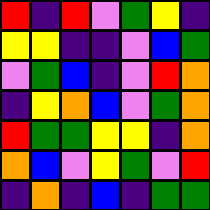[["red", "indigo", "red", "violet", "green", "yellow", "indigo"], ["yellow", "yellow", "indigo", "indigo", "violet", "blue", "green"], ["violet", "green", "blue", "indigo", "violet", "red", "orange"], ["indigo", "yellow", "orange", "blue", "violet", "green", "orange"], ["red", "green", "green", "yellow", "yellow", "indigo", "orange"], ["orange", "blue", "violet", "yellow", "green", "violet", "red"], ["indigo", "orange", "indigo", "blue", "indigo", "green", "green"]]